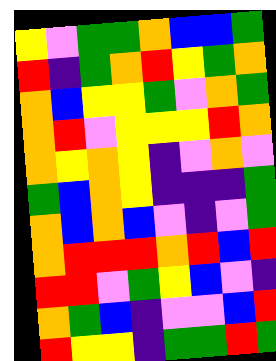[["yellow", "violet", "green", "green", "orange", "blue", "blue", "green"], ["red", "indigo", "green", "orange", "red", "yellow", "green", "orange"], ["orange", "blue", "yellow", "yellow", "green", "violet", "orange", "green"], ["orange", "red", "violet", "yellow", "yellow", "yellow", "red", "orange"], ["orange", "yellow", "orange", "yellow", "indigo", "violet", "orange", "violet"], ["green", "blue", "orange", "yellow", "indigo", "indigo", "indigo", "green"], ["orange", "blue", "orange", "blue", "violet", "indigo", "violet", "green"], ["orange", "red", "red", "red", "orange", "red", "blue", "red"], ["red", "red", "violet", "green", "yellow", "blue", "violet", "indigo"], ["orange", "green", "blue", "indigo", "violet", "violet", "blue", "red"], ["red", "yellow", "yellow", "indigo", "green", "green", "red", "green"]]